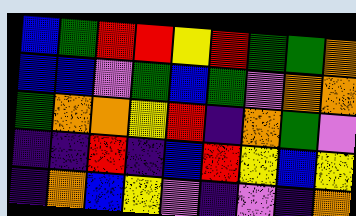[["blue", "green", "red", "red", "yellow", "red", "green", "green", "orange"], ["blue", "blue", "violet", "green", "blue", "green", "violet", "orange", "orange"], ["green", "orange", "orange", "yellow", "red", "indigo", "orange", "green", "violet"], ["indigo", "indigo", "red", "indigo", "blue", "red", "yellow", "blue", "yellow"], ["indigo", "orange", "blue", "yellow", "violet", "indigo", "violet", "indigo", "orange"]]